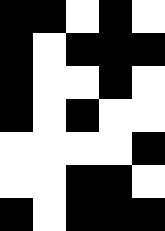[["black", "black", "white", "black", "white"], ["black", "white", "black", "black", "black"], ["black", "white", "white", "black", "white"], ["black", "white", "black", "white", "white"], ["white", "white", "white", "white", "black"], ["white", "white", "black", "black", "white"], ["black", "white", "black", "black", "black"]]